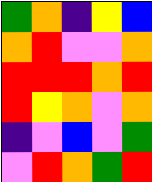[["green", "orange", "indigo", "yellow", "blue"], ["orange", "red", "violet", "violet", "orange"], ["red", "red", "red", "orange", "red"], ["red", "yellow", "orange", "violet", "orange"], ["indigo", "violet", "blue", "violet", "green"], ["violet", "red", "orange", "green", "red"]]